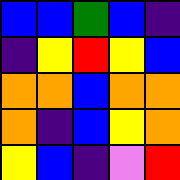[["blue", "blue", "green", "blue", "indigo"], ["indigo", "yellow", "red", "yellow", "blue"], ["orange", "orange", "blue", "orange", "orange"], ["orange", "indigo", "blue", "yellow", "orange"], ["yellow", "blue", "indigo", "violet", "red"]]